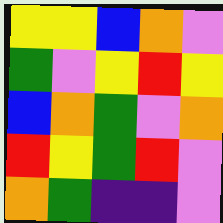[["yellow", "yellow", "blue", "orange", "violet"], ["green", "violet", "yellow", "red", "yellow"], ["blue", "orange", "green", "violet", "orange"], ["red", "yellow", "green", "red", "violet"], ["orange", "green", "indigo", "indigo", "violet"]]